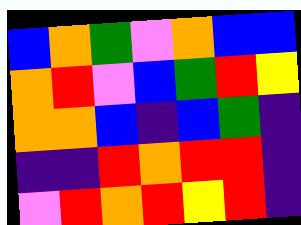[["blue", "orange", "green", "violet", "orange", "blue", "blue"], ["orange", "red", "violet", "blue", "green", "red", "yellow"], ["orange", "orange", "blue", "indigo", "blue", "green", "indigo"], ["indigo", "indigo", "red", "orange", "red", "red", "indigo"], ["violet", "red", "orange", "red", "yellow", "red", "indigo"]]